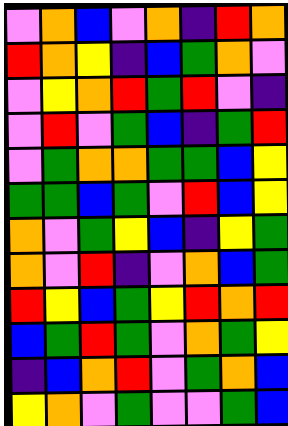[["violet", "orange", "blue", "violet", "orange", "indigo", "red", "orange"], ["red", "orange", "yellow", "indigo", "blue", "green", "orange", "violet"], ["violet", "yellow", "orange", "red", "green", "red", "violet", "indigo"], ["violet", "red", "violet", "green", "blue", "indigo", "green", "red"], ["violet", "green", "orange", "orange", "green", "green", "blue", "yellow"], ["green", "green", "blue", "green", "violet", "red", "blue", "yellow"], ["orange", "violet", "green", "yellow", "blue", "indigo", "yellow", "green"], ["orange", "violet", "red", "indigo", "violet", "orange", "blue", "green"], ["red", "yellow", "blue", "green", "yellow", "red", "orange", "red"], ["blue", "green", "red", "green", "violet", "orange", "green", "yellow"], ["indigo", "blue", "orange", "red", "violet", "green", "orange", "blue"], ["yellow", "orange", "violet", "green", "violet", "violet", "green", "blue"]]